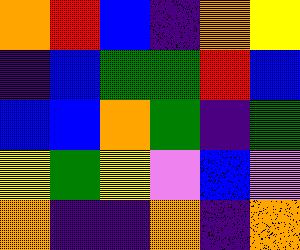[["orange", "red", "blue", "indigo", "orange", "yellow"], ["indigo", "blue", "green", "green", "red", "blue"], ["blue", "blue", "orange", "green", "indigo", "green"], ["yellow", "green", "yellow", "violet", "blue", "violet"], ["orange", "indigo", "indigo", "orange", "indigo", "orange"]]